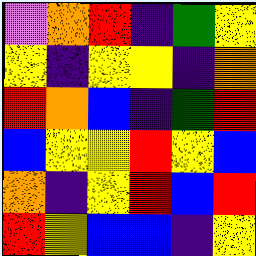[["violet", "orange", "red", "indigo", "green", "yellow"], ["yellow", "indigo", "yellow", "yellow", "indigo", "orange"], ["red", "orange", "blue", "indigo", "green", "red"], ["blue", "yellow", "yellow", "red", "yellow", "blue"], ["orange", "indigo", "yellow", "red", "blue", "red"], ["red", "yellow", "blue", "blue", "indigo", "yellow"]]